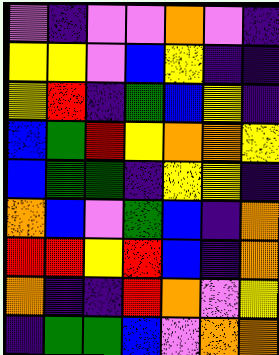[["violet", "indigo", "violet", "violet", "orange", "violet", "indigo"], ["yellow", "yellow", "violet", "blue", "yellow", "indigo", "indigo"], ["yellow", "red", "indigo", "green", "blue", "yellow", "indigo"], ["blue", "green", "red", "yellow", "orange", "orange", "yellow"], ["blue", "green", "green", "indigo", "yellow", "yellow", "indigo"], ["orange", "blue", "violet", "green", "blue", "indigo", "orange"], ["red", "red", "yellow", "red", "blue", "indigo", "orange"], ["orange", "indigo", "indigo", "red", "orange", "violet", "yellow"], ["indigo", "green", "green", "blue", "violet", "orange", "orange"]]